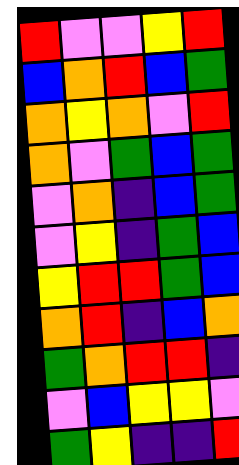[["red", "violet", "violet", "yellow", "red"], ["blue", "orange", "red", "blue", "green"], ["orange", "yellow", "orange", "violet", "red"], ["orange", "violet", "green", "blue", "green"], ["violet", "orange", "indigo", "blue", "green"], ["violet", "yellow", "indigo", "green", "blue"], ["yellow", "red", "red", "green", "blue"], ["orange", "red", "indigo", "blue", "orange"], ["green", "orange", "red", "red", "indigo"], ["violet", "blue", "yellow", "yellow", "violet"], ["green", "yellow", "indigo", "indigo", "red"]]